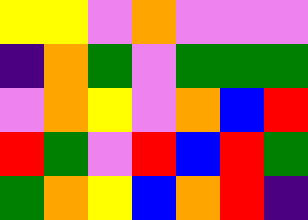[["yellow", "yellow", "violet", "orange", "violet", "violet", "violet"], ["indigo", "orange", "green", "violet", "green", "green", "green"], ["violet", "orange", "yellow", "violet", "orange", "blue", "red"], ["red", "green", "violet", "red", "blue", "red", "green"], ["green", "orange", "yellow", "blue", "orange", "red", "indigo"]]